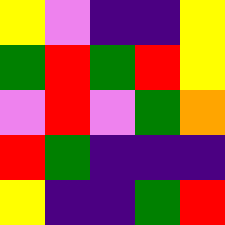[["yellow", "violet", "indigo", "indigo", "yellow"], ["green", "red", "green", "red", "yellow"], ["violet", "red", "violet", "green", "orange"], ["red", "green", "indigo", "indigo", "indigo"], ["yellow", "indigo", "indigo", "green", "red"]]